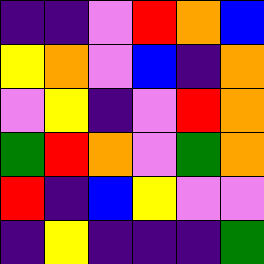[["indigo", "indigo", "violet", "red", "orange", "blue"], ["yellow", "orange", "violet", "blue", "indigo", "orange"], ["violet", "yellow", "indigo", "violet", "red", "orange"], ["green", "red", "orange", "violet", "green", "orange"], ["red", "indigo", "blue", "yellow", "violet", "violet"], ["indigo", "yellow", "indigo", "indigo", "indigo", "green"]]